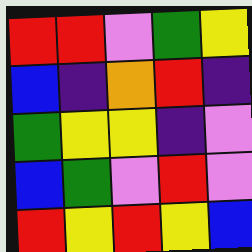[["red", "red", "violet", "green", "yellow"], ["blue", "indigo", "orange", "red", "indigo"], ["green", "yellow", "yellow", "indigo", "violet"], ["blue", "green", "violet", "red", "violet"], ["red", "yellow", "red", "yellow", "blue"]]